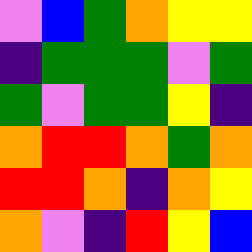[["violet", "blue", "green", "orange", "yellow", "yellow"], ["indigo", "green", "green", "green", "violet", "green"], ["green", "violet", "green", "green", "yellow", "indigo"], ["orange", "red", "red", "orange", "green", "orange"], ["red", "red", "orange", "indigo", "orange", "yellow"], ["orange", "violet", "indigo", "red", "yellow", "blue"]]